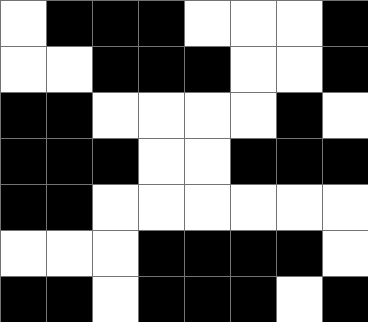[["white", "black", "black", "black", "white", "white", "white", "black"], ["white", "white", "black", "black", "black", "white", "white", "black"], ["black", "black", "white", "white", "white", "white", "black", "white"], ["black", "black", "black", "white", "white", "black", "black", "black"], ["black", "black", "white", "white", "white", "white", "white", "white"], ["white", "white", "white", "black", "black", "black", "black", "white"], ["black", "black", "white", "black", "black", "black", "white", "black"]]